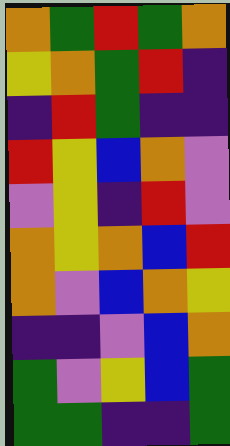[["orange", "green", "red", "green", "orange"], ["yellow", "orange", "green", "red", "indigo"], ["indigo", "red", "green", "indigo", "indigo"], ["red", "yellow", "blue", "orange", "violet"], ["violet", "yellow", "indigo", "red", "violet"], ["orange", "yellow", "orange", "blue", "red"], ["orange", "violet", "blue", "orange", "yellow"], ["indigo", "indigo", "violet", "blue", "orange"], ["green", "violet", "yellow", "blue", "green"], ["green", "green", "indigo", "indigo", "green"]]